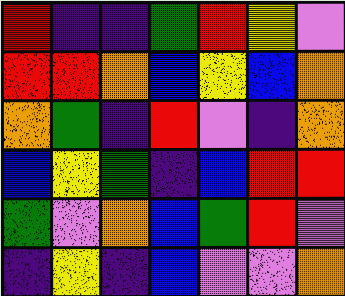[["red", "indigo", "indigo", "green", "red", "yellow", "violet"], ["red", "red", "orange", "blue", "yellow", "blue", "orange"], ["orange", "green", "indigo", "red", "violet", "indigo", "orange"], ["blue", "yellow", "green", "indigo", "blue", "red", "red"], ["green", "violet", "orange", "blue", "green", "red", "violet"], ["indigo", "yellow", "indigo", "blue", "violet", "violet", "orange"]]